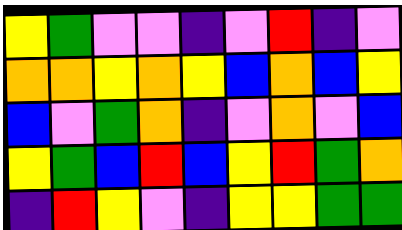[["yellow", "green", "violet", "violet", "indigo", "violet", "red", "indigo", "violet"], ["orange", "orange", "yellow", "orange", "yellow", "blue", "orange", "blue", "yellow"], ["blue", "violet", "green", "orange", "indigo", "violet", "orange", "violet", "blue"], ["yellow", "green", "blue", "red", "blue", "yellow", "red", "green", "orange"], ["indigo", "red", "yellow", "violet", "indigo", "yellow", "yellow", "green", "green"]]